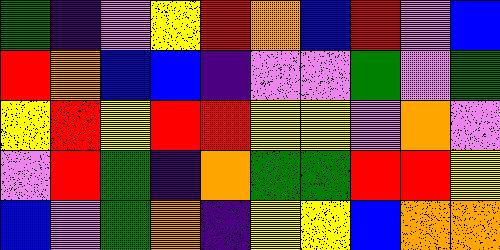[["green", "indigo", "violet", "yellow", "red", "orange", "blue", "red", "violet", "blue"], ["red", "orange", "blue", "blue", "indigo", "violet", "violet", "green", "violet", "green"], ["yellow", "red", "yellow", "red", "red", "yellow", "yellow", "violet", "orange", "violet"], ["violet", "red", "green", "indigo", "orange", "green", "green", "red", "red", "yellow"], ["blue", "violet", "green", "orange", "indigo", "yellow", "yellow", "blue", "orange", "orange"]]